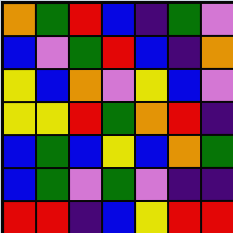[["orange", "green", "red", "blue", "indigo", "green", "violet"], ["blue", "violet", "green", "red", "blue", "indigo", "orange"], ["yellow", "blue", "orange", "violet", "yellow", "blue", "violet"], ["yellow", "yellow", "red", "green", "orange", "red", "indigo"], ["blue", "green", "blue", "yellow", "blue", "orange", "green"], ["blue", "green", "violet", "green", "violet", "indigo", "indigo"], ["red", "red", "indigo", "blue", "yellow", "red", "red"]]